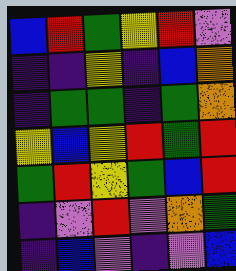[["blue", "red", "green", "yellow", "red", "violet"], ["indigo", "indigo", "yellow", "indigo", "blue", "orange"], ["indigo", "green", "green", "indigo", "green", "orange"], ["yellow", "blue", "yellow", "red", "green", "red"], ["green", "red", "yellow", "green", "blue", "red"], ["indigo", "violet", "red", "violet", "orange", "green"], ["indigo", "blue", "violet", "indigo", "violet", "blue"]]